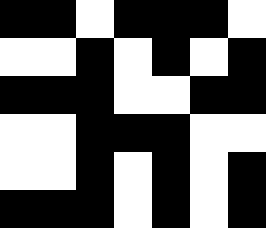[["black", "black", "white", "black", "black", "black", "white"], ["white", "white", "black", "white", "black", "white", "black"], ["black", "black", "black", "white", "white", "black", "black"], ["white", "white", "black", "black", "black", "white", "white"], ["white", "white", "black", "white", "black", "white", "black"], ["black", "black", "black", "white", "black", "white", "black"]]